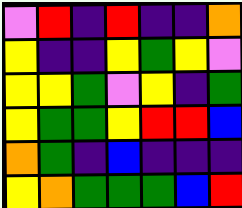[["violet", "red", "indigo", "red", "indigo", "indigo", "orange"], ["yellow", "indigo", "indigo", "yellow", "green", "yellow", "violet"], ["yellow", "yellow", "green", "violet", "yellow", "indigo", "green"], ["yellow", "green", "green", "yellow", "red", "red", "blue"], ["orange", "green", "indigo", "blue", "indigo", "indigo", "indigo"], ["yellow", "orange", "green", "green", "green", "blue", "red"]]